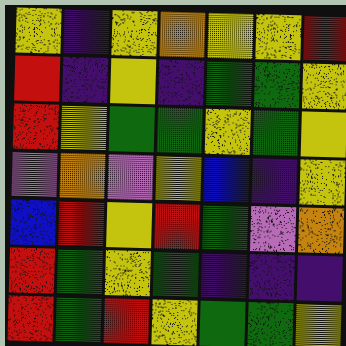[["yellow", "indigo", "yellow", "orange", "yellow", "yellow", "red"], ["red", "indigo", "yellow", "indigo", "green", "green", "yellow"], ["red", "yellow", "green", "green", "yellow", "green", "yellow"], ["violet", "orange", "violet", "yellow", "blue", "indigo", "yellow"], ["blue", "red", "yellow", "red", "green", "violet", "orange"], ["red", "green", "yellow", "green", "indigo", "indigo", "indigo"], ["red", "green", "red", "yellow", "green", "green", "yellow"]]